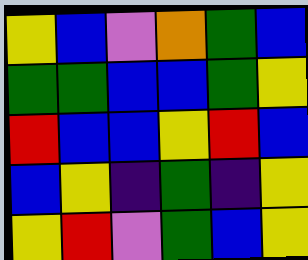[["yellow", "blue", "violet", "orange", "green", "blue"], ["green", "green", "blue", "blue", "green", "yellow"], ["red", "blue", "blue", "yellow", "red", "blue"], ["blue", "yellow", "indigo", "green", "indigo", "yellow"], ["yellow", "red", "violet", "green", "blue", "yellow"]]